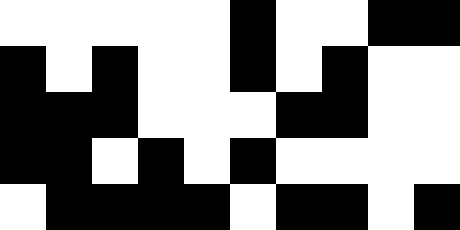[["white", "white", "white", "white", "white", "black", "white", "white", "black", "black"], ["black", "white", "black", "white", "white", "black", "white", "black", "white", "white"], ["black", "black", "black", "white", "white", "white", "black", "black", "white", "white"], ["black", "black", "white", "black", "white", "black", "white", "white", "white", "white"], ["white", "black", "black", "black", "black", "white", "black", "black", "white", "black"]]